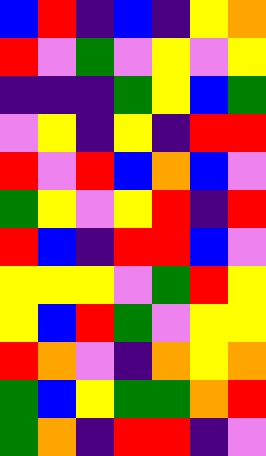[["blue", "red", "indigo", "blue", "indigo", "yellow", "orange"], ["red", "violet", "green", "violet", "yellow", "violet", "yellow"], ["indigo", "indigo", "indigo", "green", "yellow", "blue", "green"], ["violet", "yellow", "indigo", "yellow", "indigo", "red", "red"], ["red", "violet", "red", "blue", "orange", "blue", "violet"], ["green", "yellow", "violet", "yellow", "red", "indigo", "red"], ["red", "blue", "indigo", "red", "red", "blue", "violet"], ["yellow", "yellow", "yellow", "violet", "green", "red", "yellow"], ["yellow", "blue", "red", "green", "violet", "yellow", "yellow"], ["red", "orange", "violet", "indigo", "orange", "yellow", "orange"], ["green", "blue", "yellow", "green", "green", "orange", "red"], ["green", "orange", "indigo", "red", "red", "indigo", "violet"]]